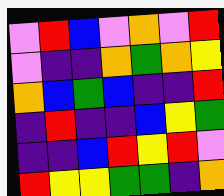[["violet", "red", "blue", "violet", "orange", "violet", "red"], ["violet", "indigo", "indigo", "orange", "green", "orange", "yellow"], ["orange", "blue", "green", "blue", "indigo", "indigo", "red"], ["indigo", "red", "indigo", "indigo", "blue", "yellow", "green"], ["indigo", "indigo", "blue", "red", "yellow", "red", "violet"], ["red", "yellow", "yellow", "green", "green", "indigo", "orange"]]